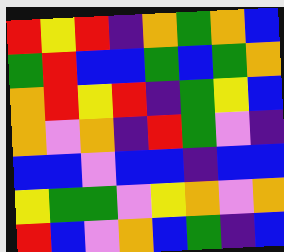[["red", "yellow", "red", "indigo", "orange", "green", "orange", "blue"], ["green", "red", "blue", "blue", "green", "blue", "green", "orange"], ["orange", "red", "yellow", "red", "indigo", "green", "yellow", "blue"], ["orange", "violet", "orange", "indigo", "red", "green", "violet", "indigo"], ["blue", "blue", "violet", "blue", "blue", "indigo", "blue", "blue"], ["yellow", "green", "green", "violet", "yellow", "orange", "violet", "orange"], ["red", "blue", "violet", "orange", "blue", "green", "indigo", "blue"]]